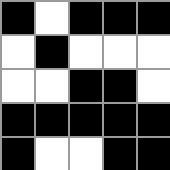[["black", "white", "black", "black", "black"], ["white", "black", "white", "white", "white"], ["white", "white", "black", "black", "white"], ["black", "black", "black", "black", "black"], ["black", "white", "white", "black", "black"]]